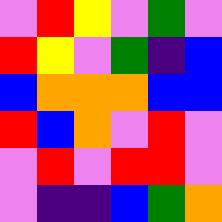[["violet", "red", "yellow", "violet", "green", "violet"], ["red", "yellow", "violet", "green", "indigo", "blue"], ["blue", "orange", "orange", "orange", "blue", "blue"], ["red", "blue", "orange", "violet", "red", "violet"], ["violet", "red", "violet", "red", "red", "violet"], ["violet", "indigo", "indigo", "blue", "green", "orange"]]